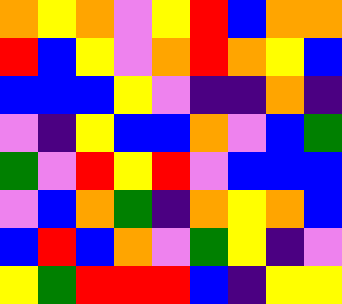[["orange", "yellow", "orange", "violet", "yellow", "red", "blue", "orange", "orange"], ["red", "blue", "yellow", "violet", "orange", "red", "orange", "yellow", "blue"], ["blue", "blue", "blue", "yellow", "violet", "indigo", "indigo", "orange", "indigo"], ["violet", "indigo", "yellow", "blue", "blue", "orange", "violet", "blue", "green"], ["green", "violet", "red", "yellow", "red", "violet", "blue", "blue", "blue"], ["violet", "blue", "orange", "green", "indigo", "orange", "yellow", "orange", "blue"], ["blue", "red", "blue", "orange", "violet", "green", "yellow", "indigo", "violet"], ["yellow", "green", "red", "red", "red", "blue", "indigo", "yellow", "yellow"]]